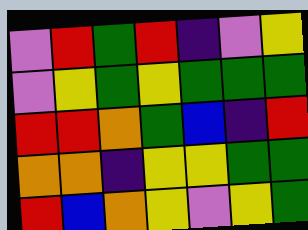[["violet", "red", "green", "red", "indigo", "violet", "yellow"], ["violet", "yellow", "green", "yellow", "green", "green", "green"], ["red", "red", "orange", "green", "blue", "indigo", "red"], ["orange", "orange", "indigo", "yellow", "yellow", "green", "green"], ["red", "blue", "orange", "yellow", "violet", "yellow", "green"]]